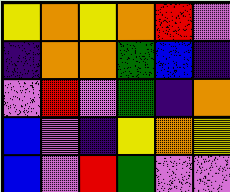[["yellow", "orange", "yellow", "orange", "red", "violet"], ["indigo", "orange", "orange", "green", "blue", "indigo"], ["violet", "red", "violet", "green", "indigo", "orange"], ["blue", "violet", "indigo", "yellow", "orange", "yellow"], ["blue", "violet", "red", "green", "violet", "violet"]]